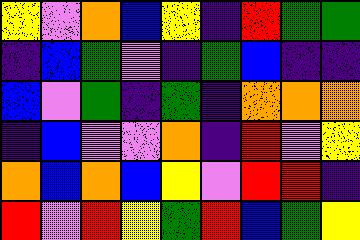[["yellow", "violet", "orange", "blue", "yellow", "indigo", "red", "green", "green"], ["indigo", "blue", "green", "violet", "indigo", "green", "blue", "indigo", "indigo"], ["blue", "violet", "green", "indigo", "green", "indigo", "orange", "orange", "orange"], ["indigo", "blue", "violet", "violet", "orange", "indigo", "red", "violet", "yellow"], ["orange", "blue", "orange", "blue", "yellow", "violet", "red", "red", "indigo"], ["red", "violet", "red", "yellow", "green", "red", "blue", "green", "yellow"]]